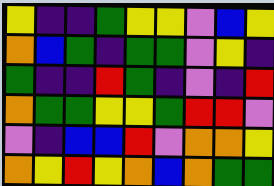[["yellow", "indigo", "indigo", "green", "yellow", "yellow", "violet", "blue", "yellow"], ["orange", "blue", "green", "indigo", "green", "green", "violet", "yellow", "indigo"], ["green", "indigo", "indigo", "red", "green", "indigo", "violet", "indigo", "red"], ["orange", "green", "green", "yellow", "yellow", "green", "red", "red", "violet"], ["violet", "indigo", "blue", "blue", "red", "violet", "orange", "orange", "yellow"], ["orange", "yellow", "red", "yellow", "orange", "blue", "orange", "green", "green"]]